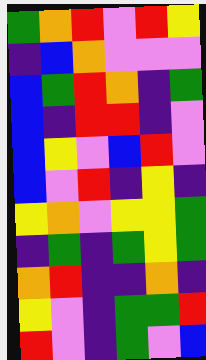[["green", "orange", "red", "violet", "red", "yellow"], ["indigo", "blue", "orange", "violet", "violet", "violet"], ["blue", "green", "red", "orange", "indigo", "green"], ["blue", "indigo", "red", "red", "indigo", "violet"], ["blue", "yellow", "violet", "blue", "red", "violet"], ["blue", "violet", "red", "indigo", "yellow", "indigo"], ["yellow", "orange", "violet", "yellow", "yellow", "green"], ["indigo", "green", "indigo", "green", "yellow", "green"], ["orange", "red", "indigo", "indigo", "orange", "indigo"], ["yellow", "violet", "indigo", "green", "green", "red"], ["red", "violet", "indigo", "green", "violet", "blue"]]